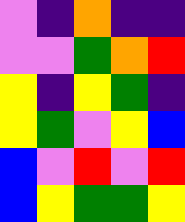[["violet", "indigo", "orange", "indigo", "indigo"], ["violet", "violet", "green", "orange", "red"], ["yellow", "indigo", "yellow", "green", "indigo"], ["yellow", "green", "violet", "yellow", "blue"], ["blue", "violet", "red", "violet", "red"], ["blue", "yellow", "green", "green", "yellow"]]